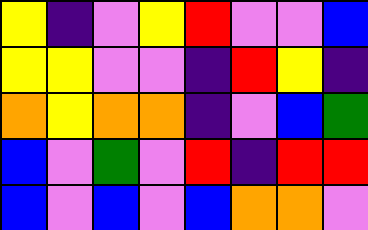[["yellow", "indigo", "violet", "yellow", "red", "violet", "violet", "blue"], ["yellow", "yellow", "violet", "violet", "indigo", "red", "yellow", "indigo"], ["orange", "yellow", "orange", "orange", "indigo", "violet", "blue", "green"], ["blue", "violet", "green", "violet", "red", "indigo", "red", "red"], ["blue", "violet", "blue", "violet", "blue", "orange", "orange", "violet"]]